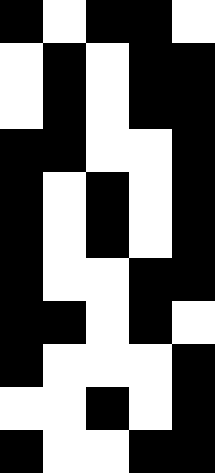[["black", "white", "black", "black", "white"], ["white", "black", "white", "black", "black"], ["white", "black", "white", "black", "black"], ["black", "black", "white", "white", "black"], ["black", "white", "black", "white", "black"], ["black", "white", "black", "white", "black"], ["black", "white", "white", "black", "black"], ["black", "black", "white", "black", "white"], ["black", "white", "white", "white", "black"], ["white", "white", "black", "white", "black"], ["black", "white", "white", "black", "black"]]